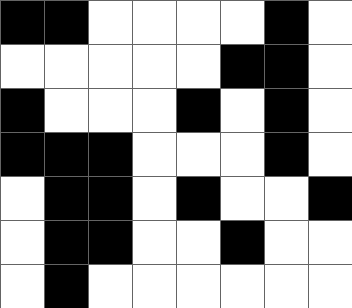[["black", "black", "white", "white", "white", "white", "black", "white"], ["white", "white", "white", "white", "white", "black", "black", "white"], ["black", "white", "white", "white", "black", "white", "black", "white"], ["black", "black", "black", "white", "white", "white", "black", "white"], ["white", "black", "black", "white", "black", "white", "white", "black"], ["white", "black", "black", "white", "white", "black", "white", "white"], ["white", "black", "white", "white", "white", "white", "white", "white"]]